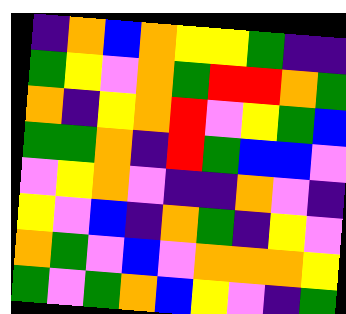[["indigo", "orange", "blue", "orange", "yellow", "yellow", "green", "indigo", "indigo"], ["green", "yellow", "violet", "orange", "green", "red", "red", "orange", "green"], ["orange", "indigo", "yellow", "orange", "red", "violet", "yellow", "green", "blue"], ["green", "green", "orange", "indigo", "red", "green", "blue", "blue", "violet"], ["violet", "yellow", "orange", "violet", "indigo", "indigo", "orange", "violet", "indigo"], ["yellow", "violet", "blue", "indigo", "orange", "green", "indigo", "yellow", "violet"], ["orange", "green", "violet", "blue", "violet", "orange", "orange", "orange", "yellow"], ["green", "violet", "green", "orange", "blue", "yellow", "violet", "indigo", "green"]]